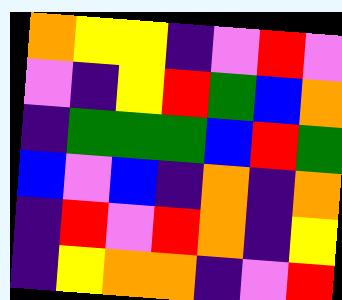[["orange", "yellow", "yellow", "indigo", "violet", "red", "violet"], ["violet", "indigo", "yellow", "red", "green", "blue", "orange"], ["indigo", "green", "green", "green", "blue", "red", "green"], ["blue", "violet", "blue", "indigo", "orange", "indigo", "orange"], ["indigo", "red", "violet", "red", "orange", "indigo", "yellow"], ["indigo", "yellow", "orange", "orange", "indigo", "violet", "red"]]